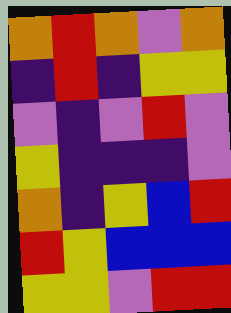[["orange", "red", "orange", "violet", "orange"], ["indigo", "red", "indigo", "yellow", "yellow"], ["violet", "indigo", "violet", "red", "violet"], ["yellow", "indigo", "indigo", "indigo", "violet"], ["orange", "indigo", "yellow", "blue", "red"], ["red", "yellow", "blue", "blue", "blue"], ["yellow", "yellow", "violet", "red", "red"]]